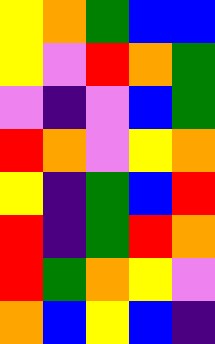[["yellow", "orange", "green", "blue", "blue"], ["yellow", "violet", "red", "orange", "green"], ["violet", "indigo", "violet", "blue", "green"], ["red", "orange", "violet", "yellow", "orange"], ["yellow", "indigo", "green", "blue", "red"], ["red", "indigo", "green", "red", "orange"], ["red", "green", "orange", "yellow", "violet"], ["orange", "blue", "yellow", "blue", "indigo"]]